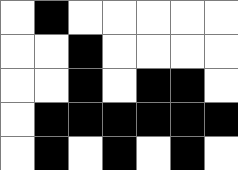[["white", "black", "white", "white", "white", "white", "white"], ["white", "white", "black", "white", "white", "white", "white"], ["white", "white", "black", "white", "black", "black", "white"], ["white", "black", "black", "black", "black", "black", "black"], ["white", "black", "white", "black", "white", "black", "white"]]